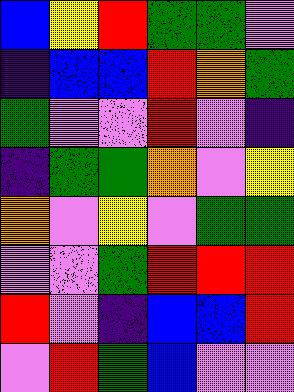[["blue", "yellow", "red", "green", "green", "violet"], ["indigo", "blue", "blue", "red", "orange", "green"], ["green", "violet", "violet", "red", "violet", "indigo"], ["indigo", "green", "green", "orange", "violet", "yellow"], ["orange", "violet", "yellow", "violet", "green", "green"], ["violet", "violet", "green", "red", "red", "red"], ["red", "violet", "indigo", "blue", "blue", "red"], ["violet", "red", "green", "blue", "violet", "violet"]]